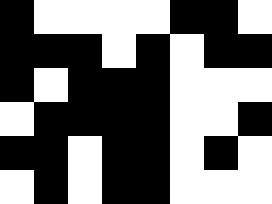[["black", "white", "white", "white", "white", "black", "black", "white"], ["black", "black", "black", "white", "black", "white", "black", "black"], ["black", "white", "black", "black", "black", "white", "white", "white"], ["white", "black", "black", "black", "black", "white", "white", "black"], ["black", "black", "white", "black", "black", "white", "black", "white"], ["white", "black", "white", "black", "black", "white", "white", "white"]]